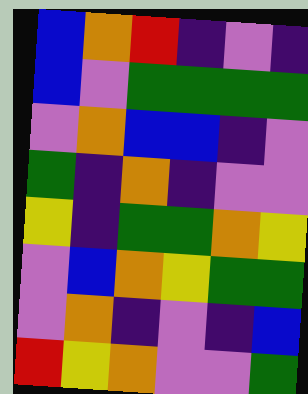[["blue", "orange", "red", "indigo", "violet", "indigo"], ["blue", "violet", "green", "green", "green", "green"], ["violet", "orange", "blue", "blue", "indigo", "violet"], ["green", "indigo", "orange", "indigo", "violet", "violet"], ["yellow", "indigo", "green", "green", "orange", "yellow"], ["violet", "blue", "orange", "yellow", "green", "green"], ["violet", "orange", "indigo", "violet", "indigo", "blue"], ["red", "yellow", "orange", "violet", "violet", "green"]]